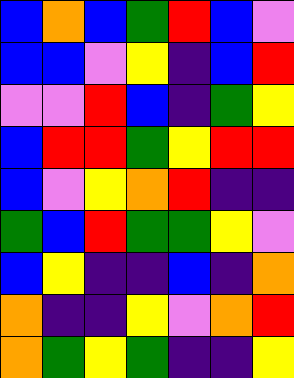[["blue", "orange", "blue", "green", "red", "blue", "violet"], ["blue", "blue", "violet", "yellow", "indigo", "blue", "red"], ["violet", "violet", "red", "blue", "indigo", "green", "yellow"], ["blue", "red", "red", "green", "yellow", "red", "red"], ["blue", "violet", "yellow", "orange", "red", "indigo", "indigo"], ["green", "blue", "red", "green", "green", "yellow", "violet"], ["blue", "yellow", "indigo", "indigo", "blue", "indigo", "orange"], ["orange", "indigo", "indigo", "yellow", "violet", "orange", "red"], ["orange", "green", "yellow", "green", "indigo", "indigo", "yellow"]]